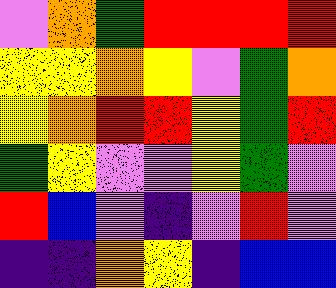[["violet", "orange", "green", "red", "red", "red", "red"], ["yellow", "yellow", "orange", "yellow", "violet", "green", "orange"], ["yellow", "orange", "red", "red", "yellow", "green", "red"], ["green", "yellow", "violet", "violet", "yellow", "green", "violet"], ["red", "blue", "violet", "indigo", "violet", "red", "violet"], ["indigo", "indigo", "orange", "yellow", "indigo", "blue", "blue"]]